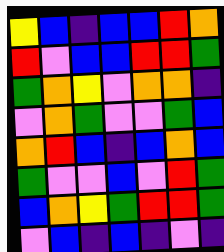[["yellow", "blue", "indigo", "blue", "blue", "red", "orange"], ["red", "violet", "blue", "blue", "red", "red", "green"], ["green", "orange", "yellow", "violet", "orange", "orange", "indigo"], ["violet", "orange", "green", "violet", "violet", "green", "blue"], ["orange", "red", "blue", "indigo", "blue", "orange", "blue"], ["green", "violet", "violet", "blue", "violet", "red", "green"], ["blue", "orange", "yellow", "green", "red", "red", "green"], ["violet", "blue", "indigo", "blue", "indigo", "violet", "indigo"]]